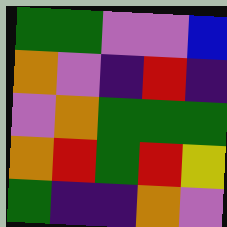[["green", "green", "violet", "violet", "blue"], ["orange", "violet", "indigo", "red", "indigo"], ["violet", "orange", "green", "green", "green"], ["orange", "red", "green", "red", "yellow"], ["green", "indigo", "indigo", "orange", "violet"]]